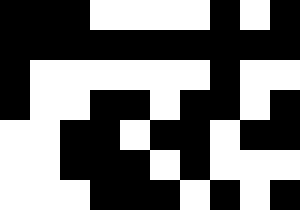[["black", "black", "black", "white", "white", "white", "white", "black", "white", "black"], ["black", "black", "black", "black", "black", "black", "black", "black", "black", "black"], ["black", "white", "white", "white", "white", "white", "white", "black", "white", "white"], ["black", "white", "white", "black", "black", "white", "black", "black", "white", "black"], ["white", "white", "black", "black", "white", "black", "black", "white", "black", "black"], ["white", "white", "black", "black", "black", "white", "black", "white", "white", "white"], ["white", "white", "white", "black", "black", "black", "white", "black", "white", "black"]]